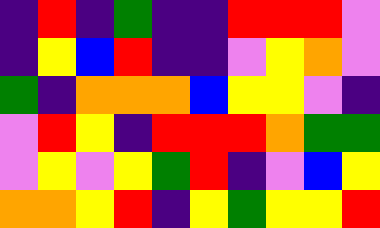[["indigo", "red", "indigo", "green", "indigo", "indigo", "red", "red", "red", "violet"], ["indigo", "yellow", "blue", "red", "indigo", "indigo", "violet", "yellow", "orange", "violet"], ["green", "indigo", "orange", "orange", "orange", "blue", "yellow", "yellow", "violet", "indigo"], ["violet", "red", "yellow", "indigo", "red", "red", "red", "orange", "green", "green"], ["violet", "yellow", "violet", "yellow", "green", "red", "indigo", "violet", "blue", "yellow"], ["orange", "orange", "yellow", "red", "indigo", "yellow", "green", "yellow", "yellow", "red"]]